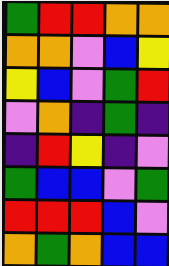[["green", "red", "red", "orange", "orange"], ["orange", "orange", "violet", "blue", "yellow"], ["yellow", "blue", "violet", "green", "red"], ["violet", "orange", "indigo", "green", "indigo"], ["indigo", "red", "yellow", "indigo", "violet"], ["green", "blue", "blue", "violet", "green"], ["red", "red", "red", "blue", "violet"], ["orange", "green", "orange", "blue", "blue"]]